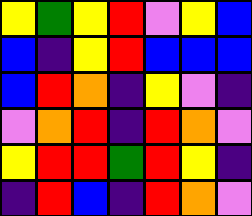[["yellow", "green", "yellow", "red", "violet", "yellow", "blue"], ["blue", "indigo", "yellow", "red", "blue", "blue", "blue"], ["blue", "red", "orange", "indigo", "yellow", "violet", "indigo"], ["violet", "orange", "red", "indigo", "red", "orange", "violet"], ["yellow", "red", "red", "green", "red", "yellow", "indigo"], ["indigo", "red", "blue", "indigo", "red", "orange", "violet"]]